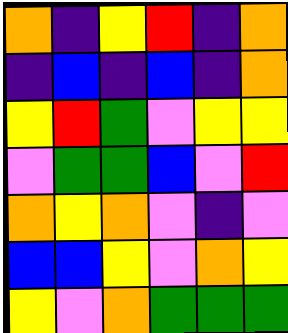[["orange", "indigo", "yellow", "red", "indigo", "orange"], ["indigo", "blue", "indigo", "blue", "indigo", "orange"], ["yellow", "red", "green", "violet", "yellow", "yellow"], ["violet", "green", "green", "blue", "violet", "red"], ["orange", "yellow", "orange", "violet", "indigo", "violet"], ["blue", "blue", "yellow", "violet", "orange", "yellow"], ["yellow", "violet", "orange", "green", "green", "green"]]